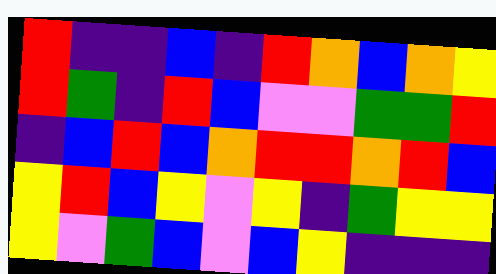[["red", "indigo", "indigo", "blue", "indigo", "red", "orange", "blue", "orange", "yellow"], ["red", "green", "indigo", "red", "blue", "violet", "violet", "green", "green", "red"], ["indigo", "blue", "red", "blue", "orange", "red", "red", "orange", "red", "blue"], ["yellow", "red", "blue", "yellow", "violet", "yellow", "indigo", "green", "yellow", "yellow"], ["yellow", "violet", "green", "blue", "violet", "blue", "yellow", "indigo", "indigo", "indigo"]]